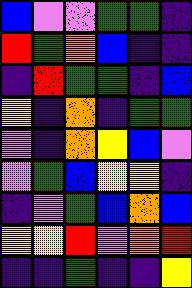[["blue", "violet", "violet", "green", "green", "indigo"], ["red", "green", "orange", "blue", "indigo", "indigo"], ["indigo", "red", "green", "green", "indigo", "blue"], ["yellow", "indigo", "orange", "indigo", "green", "green"], ["violet", "indigo", "orange", "yellow", "blue", "violet"], ["violet", "green", "blue", "yellow", "yellow", "indigo"], ["indigo", "violet", "green", "blue", "orange", "blue"], ["yellow", "yellow", "red", "violet", "orange", "red"], ["indigo", "indigo", "green", "indigo", "indigo", "yellow"]]